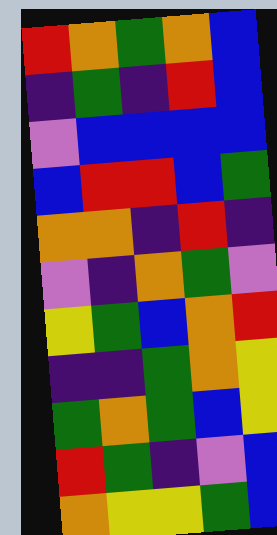[["red", "orange", "green", "orange", "blue"], ["indigo", "green", "indigo", "red", "blue"], ["violet", "blue", "blue", "blue", "blue"], ["blue", "red", "red", "blue", "green"], ["orange", "orange", "indigo", "red", "indigo"], ["violet", "indigo", "orange", "green", "violet"], ["yellow", "green", "blue", "orange", "red"], ["indigo", "indigo", "green", "orange", "yellow"], ["green", "orange", "green", "blue", "yellow"], ["red", "green", "indigo", "violet", "blue"], ["orange", "yellow", "yellow", "green", "blue"]]